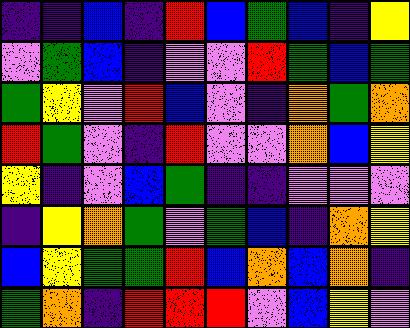[["indigo", "indigo", "blue", "indigo", "red", "blue", "green", "blue", "indigo", "yellow"], ["violet", "green", "blue", "indigo", "violet", "violet", "red", "green", "blue", "green"], ["green", "yellow", "violet", "red", "blue", "violet", "indigo", "orange", "green", "orange"], ["red", "green", "violet", "indigo", "red", "violet", "violet", "orange", "blue", "yellow"], ["yellow", "indigo", "violet", "blue", "green", "indigo", "indigo", "violet", "violet", "violet"], ["indigo", "yellow", "orange", "green", "violet", "green", "blue", "indigo", "orange", "yellow"], ["blue", "yellow", "green", "green", "red", "blue", "orange", "blue", "orange", "indigo"], ["green", "orange", "indigo", "red", "red", "red", "violet", "blue", "yellow", "violet"]]